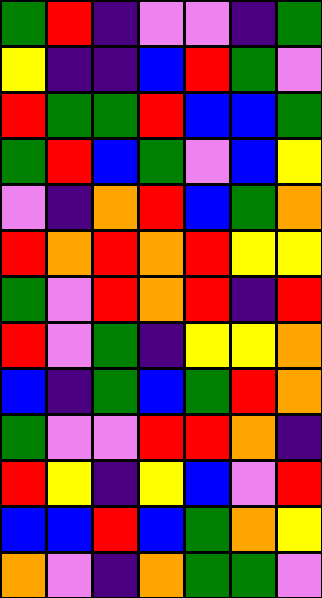[["green", "red", "indigo", "violet", "violet", "indigo", "green"], ["yellow", "indigo", "indigo", "blue", "red", "green", "violet"], ["red", "green", "green", "red", "blue", "blue", "green"], ["green", "red", "blue", "green", "violet", "blue", "yellow"], ["violet", "indigo", "orange", "red", "blue", "green", "orange"], ["red", "orange", "red", "orange", "red", "yellow", "yellow"], ["green", "violet", "red", "orange", "red", "indigo", "red"], ["red", "violet", "green", "indigo", "yellow", "yellow", "orange"], ["blue", "indigo", "green", "blue", "green", "red", "orange"], ["green", "violet", "violet", "red", "red", "orange", "indigo"], ["red", "yellow", "indigo", "yellow", "blue", "violet", "red"], ["blue", "blue", "red", "blue", "green", "orange", "yellow"], ["orange", "violet", "indigo", "orange", "green", "green", "violet"]]